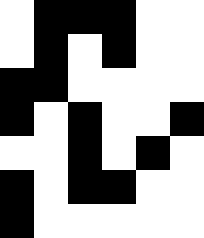[["white", "black", "black", "black", "white", "white"], ["white", "black", "white", "black", "white", "white"], ["black", "black", "white", "white", "white", "white"], ["black", "white", "black", "white", "white", "black"], ["white", "white", "black", "white", "black", "white"], ["black", "white", "black", "black", "white", "white"], ["black", "white", "white", "white", "white", "white"]]